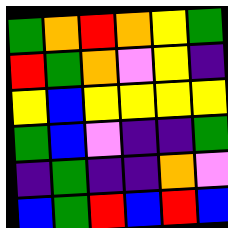[["green", "orange", "red", "orange", "yellow", "green"], ["red", "green", "orange", "violet", "yellow", "indigo"], ["yellow", "blue", "yellow", "yellow", "yellow", "yellow"], ["green", "blue", "violet", "indigo", "indigo", "green"], ["indigo", "green", "indigo", "indigo", "orange", "violet"], ["blue", "green", "red", "blue", "red", "blue"]]